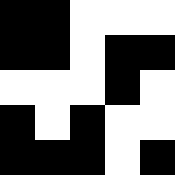[["black", "black", "white", "white", "white"], ["black", "black", "white", "black", "black"], ["white", "white", "white", "black", "white"], ["black", "white", "black", "white", "white"], ["black", "black", "black", "white", "black"]]